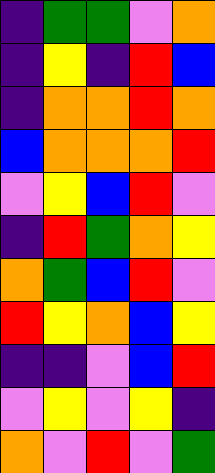[["indigo", "green", "green", "violet", "orange"], ["indigo", "yellow", "indigo", "red", "blue"], ["indigo", "orange", "orange", "red", "orange"], ["blue", "orange", "orange", "orange", "red"], ["violet", "yellow", "blue", "red", "violet"], ["indigo", "red", "green", "orange", "yellow"], ["orange", "green", "blue", "red", "violet"], ["red", "yellow", "orange", "blue", "yellow"], ["indigo", "indigo", "violet", "blue", "red"], ["violet", "yellow", "violet", "yellow", "indigo"], ["orange", "violet", "red", "violet", "green"]]